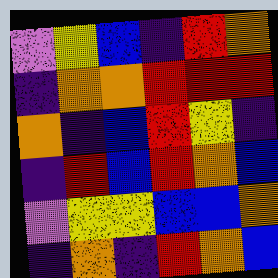[["violet", "yellow", "blue", "indigo", "red", "orange"], ["indigo", "orange", "orange", "red", "red", "red"], ["orange", "indigo", "blue", "red", "yellow", "indigo"], ["indigo", "red", "blue", "red", "orange", "blue"], ["violet", "yellow", "yellow", "blue", "blue", "orange"], ["indigo", "orange", "indigo", "red", "orange", "blue"]]